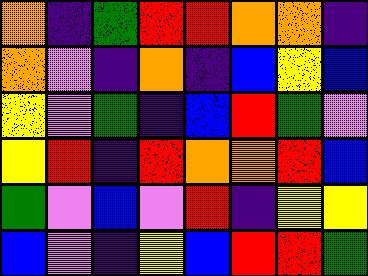[["orange", "indigo", "green", "red", "red", "orange", "orange", "indigo"], ["orange", "violet", "indigo", "orange", "indigo", "blue", "yellow", "blue"], ["yellow", "violet", "green", "indigo", "blue", "red", "green", "violet"], ["yellow", "red", "indigo", "red", "orange", "orange", "red", "blue"], ["green", "violet", "blue", "violet", "red", "indigo", "yellow", "yellow"], ["blue", "violet", "indigo", "yellow", "blue", "red", "red", "green"]]